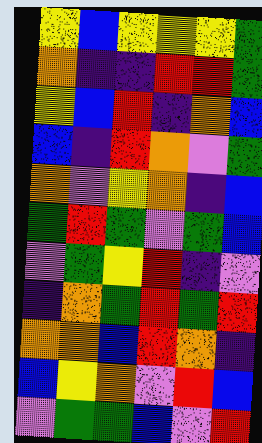[["yellow", "blue", "yellow", "yellow", "yellow", "green"], ["orange", "indigo", "indigo", "red", "red", "green"], ["yellow", "blue", "red", "indigo", "orange", "blue"], ["blue", "indigo", "red", "orange", "violet", "green"], ["orange", "violet", "yellow", "orange", "indigo", "blue"], ["green", "red", "green", "violet", "green", "blue"], ["violet", "green", "yellow", "red", "indigo", "violet"], ["indigo", "orange", "green", "red", "green", "red"], ["orange", "orange", "blue", "red", "orange", "indigo"], ["blue", "yellow", "orange", "violet", "red", "blue"], ["violet", "green", "green", "blue", "violet", "red"]]